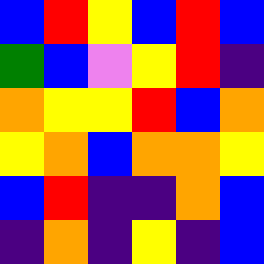[["blue", "red", "yellow", "blue", "red", "blue"], ["green", "blue", "violet", "yellow", "red", "indigo"], ["orange", "yellow", "yellow", "red", "blue", "orange"], ["yellow", "orange", "blue", "orange", "orange", "yellow"], ["blue", "red", "indigo", "indigo", "orange", "blue"], ["indigo", "orange", "indigo", "yellow", "indigo", "blue"]]